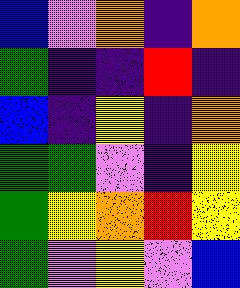[["blue", "violet", "orange", "indigo", "orange"], ["green", "indigo", "indigo", "red", "indigo"], ["blue", "indigo", "yellow", "indigo", "orange"], ["green", "green", "violet", "indigo", "yellow"], ["green", "yellow", "orange", "red", "yellow"], ["green", "violet", "yellow", "violet", "blue"]]